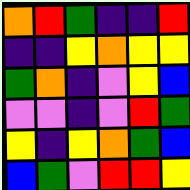[["orange", "red", "green", "indigo", "indigo", "red"], ["indigo", "indigo", "yellow", "orange", "yellow", "yellow"], ["green", "orange", "indigo", "violet", "yellow", "blue"], ["violet", "violet", "indigo", "violet", "red", "green"], ["yellow", "indigo", "yellow", "orange", "green", "blue"], ["blue", "green", "violet", "red", "red", "yellow"]]